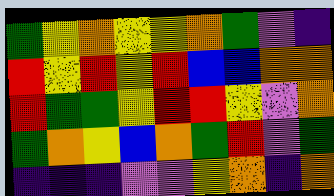[["green", "yellow", "orange", "yellow", "yellow", "orange", "green", "violet", "indigo"], ["red", "yellow", "red", "yellow", "red", "blue", "blue", "orange", "orange"], ["red", "green", "green", "yellow", "red", "red", "yellow", "violet", "orange"], ["green", "orange", "yellow", "blue", "orange", "green", "red", "violet", "green"], ["indigo", "indigo", "indigo", "violet", "violet", "yellow", "orange", "indigo", "orange"]]